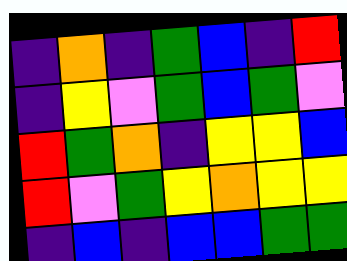[["indigo", "orange", "indigo", "green", "blue", "indigo", "red"], ["indigo", "yellow", "violet", "green", "blue", "green", "violet"], ["red", "green", "orange", "indigo", "yellow", "yellow", "blue"], ["red", "violet", "green", "yellow", "orange", "yellow", "yellow"], ["indigo", "blue", "indigo", "blue", "blue", "green", "green"]]